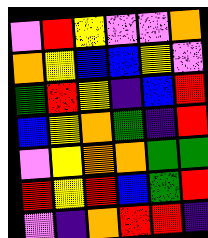[["violet", "red", "yellow", "violet", "violet", "orange"], ["orange", "yellow", "blue", "blue", "yellow", "violet"], ["green", "red", "yellow", "indigo", "blue", "red"], ["blue", "yellow", "orange", "green", "indigo", "red"], ["violet", "yellow", "orange", "orange", "green", "green"], ["red", "yellow", "red", "blue", "green", "red"], ["violet", "indigo", "orange", "red", "red", "indigo"]]